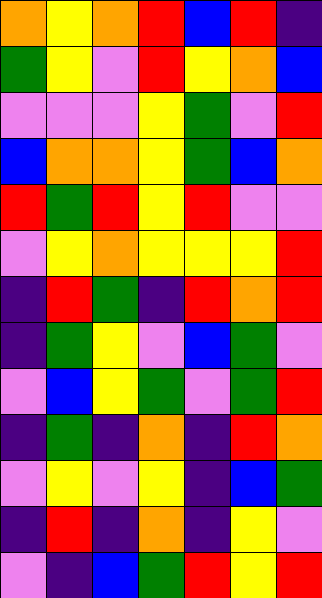[["orange", "yellow", "orange", "red", "blue", "red", "indigo"], ["green", "yellow", "violet", "red", "yellow", "orange", "blue"], ["violet", "violet", "violet", "yellow", "green", "violet", "red"], ["blue", "orange", "orange", "yellow", "green", "blue", "orange"], ["red", "green", "red", "yellow", "red", "violet", "violet"], ["violet", "yellow", "orange", "yellow", "yellow", "yellow", "red"], ["indigo", "red", "green", "indigo", "red", "orange", "red"], ["indigo", "green", "yellow", "violet", "blue", "green", "violet"], ["violet", "blue", "yellow", "green", "violet", "green", "red"], ["indigo", "green", "indigo", "orange", "indigo", "red", "orange"], ["violet", "yellow", "violet", "yellow", "indigo", "blue", "green"], ["indigo", "red", "indigo", "orange", "indigo", "yellow", "violet"], ["violet", "indigo", "blue", "green", "red", "yellow", "red"]]